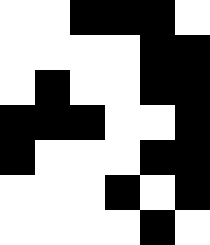[["white", "white", "black", "black", "black", "white"], ["white", "white", "white", "white", "black", "black"], ["white", "black", "white", "white", "black", "black"], ["black", "black", "black", "white", "white", "black"], ["black", "white", "white", "white", "black", "black"], ["white", "white", "white", "black", "white", "black"], ["white", "white", "white", "white", "black", "white"]]